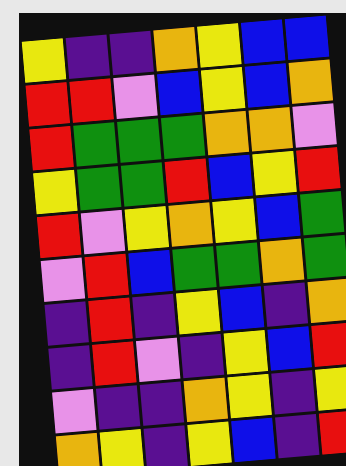[["yellow", "indigo", "indigo", "orange", "yellow", "blue", "blue"], ["red", "red", "violet", "blue", "yellow", "blue", "orange"], ["red", "green", "green", "green", "orange", "orange", "violet"], ["yellow", "green", "green", "red", "blue", "yellow", "red"], ["red", "violet", "yellow", "orange", "yellow", "blue", "green"], ["violet", "red", "blue", "green", "green", "orange", "green"], ["indigo", "red", "indigo", "yellow", "blue", "indigo", "orange"], ["indigo", "red", "violet", "indigo", "yellow", "blue", "red"], ["violet", "indigo", "indigo", "orange", "yellow", "indigo", "yellow"], ["orange", "yellow", "indigo", "yellow", "blue", "indigo", "red"]]